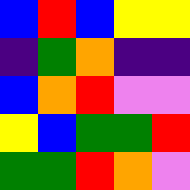[["blue", "red", "blue", "yellow", "yellow"], ["indigo", "green", "orange", "indigo", "indigo"], ["blue", "orange", "red", "violet", "violet"], ["yellow", "blue", "green", "green", "red"], ["green", "green", "red", "orange", "violet"]]